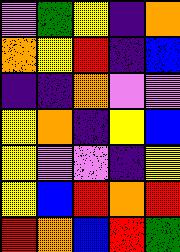[["violet", "green", "yellow", "indigo", "orange"], ["orange", "yellow", "red", "indigo", "blue"], ["indigo", "indigo", "orange", "violet", "violet"], ["yellow", "orange", "indigo", "yellow", "blue"], ["yellow", "violet", "violet", "indigo", "yellow"], ["yellow", "blue", "red", "orange", "red"], ["red", "orange", "blue", "red", "green"]]